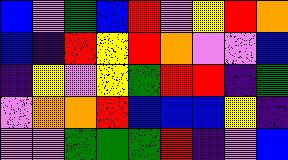[["blue", "violet", "green", "blue", "red", "violet", "yellow", "red", "orange"], ["blue", "indigo", "red", "yellow", "red", "orange", "violet", "violet", "blue"], ["indigo", "yellow", "violet", "yellow", "green", "red", "red", "indigo", "green"], ["violet", "orange", "orange", "red", "blue", "blue", "blue", "yellow", "indigo"], ["violet", "violet", "green", "green", "green", "red", "indigo", "violet", "blue"]]